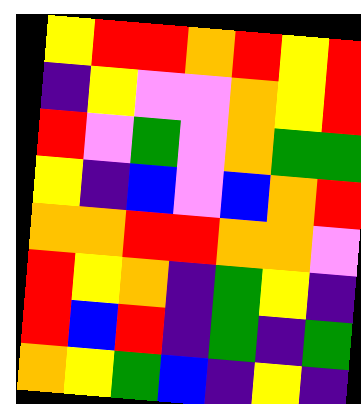[["yellow", "red", "red", "orange", "red", "yellow", "red"], ["indigo", "yellow", "violet", "violet", "orange", "yellow", "red"], ["red", "violet", "green", "violet", "orange", "green", "green"], ["yellow", "indigo", "blue", "violet", "blue", "orange", "red"], ["orange", "orange", "red", "red", "orange", "orange", "violet"], ["red", "yellow", "orange", "indigo", "green", "yellow", "indigo"], ["red", "blue", "red", "indigo", "green", "indigo", "green"], ["orange", "yellow", "green", "blue", "indigo", "yellow", "indigo"]]